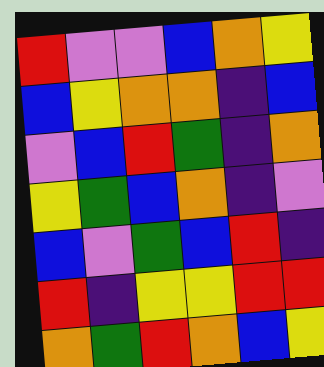[["red", "violet", "violet", "blue", "orange", "yellow"], ["blue", "yellow", "orange", "orange", "indigo", "blue"], ["violet", "blue", "red", "green", "indigo", "orange"], ["yellow", "green", "blue", "orange", "indigo", "violet"], ["blue", "violet", "green", "blue", "red", "indigo"], ["red", "indigo", "yellow", "yellow", "red", "red"], ["orange", "green", "red", "orange", "blue", "yellow"]]